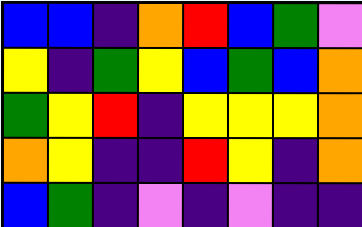[["blue", "blue", "indigo", "orange", "red", "blue", "green", "violet"], ["yellow", "indigo", "green", "yellow", "blue", "green", "blue", "orange"], ["green", "yellow", "red", "indigo", "yellow", "yellow", "yellow", "orange"], ["orange", "yellow", "indigo", "indigo", "red", "yellow", "indigo", "orange"], ["blue", "green", "indigo", "violet", "indigo", "violet", "indigo", "indigo"]]